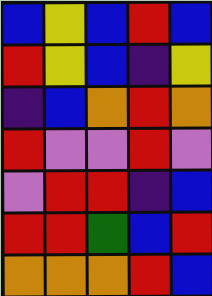[["blue", "yellow", "blue", "red", "blue"], ["red", "yellow", "blue", "indigo", "yellow"], ["indigo", "blue", "orange", "red", "orange"], ["red", "violet", "violet", "red", "violet"], ["violet", "red", "red", "indigo", "blue"], ["red", "red", "green", "blue", "red"], ["orange", "orange", "orange", "red", "blue"]]